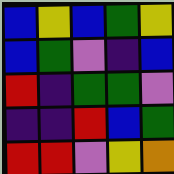[["blue", "yellow", "blue", "green", "yellow"], ["blue", "green", "violet", "indigo", "blue"], ["red", "indigo", "green", "green", "violet"], ["indigo", "indigo", "red", "blue", "green"], ["red", "red", "violet", "yellow", "orange"]]